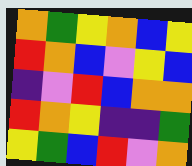[["orange", "green", "yellow", "orange", "blue", "yellow"], ["red", "orange", "blue", "violet", "yellow", "blue"], ["indigo", "violet", "red", "blue", "orange", "orange"], ["red", "orange", "yellow", "indigo", "indigo", "green"], ["yellow", "green", "blue", "red", "violet", "orange"]]